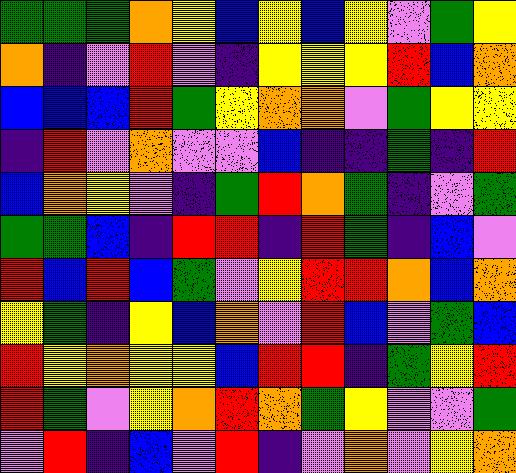[["green", "green", "green", "orange", "yellow", "blue", "yellow", "blue", "yellow", "violet", "green", "yellow"], ["orange", "indigo", "violet", "red", "violet", "indigo", "yellow", "yellow", "yellow", "red", "blue", "orange"], ["blue", "blue", "blue", "red", "green", "yellow", "orange", "orange", "violet", "green", "yellow", "yellow"], ["indigo", "red", "violet", "orange", "violet", "violet", "blue", "indigo", "indigo", "green", "indigo", "red"], ["blue", "orange", "yellow", "violet", "indigo", "green", "red", "orange", "green", "indigo", "violet", "green"], ["green", "green", "blue", "indigo", "red", "red", "indigo", "red", "green", "indigo", "blue", "violet"], ["red", "blue", "red", "blue", "green", "violet", "yellow", "red", "red", "orange", "blue", "orange"], ["yellow", "green", "indigo", "yellow", "blue", "orange", "violet", "red", "blue", "violet", "green", "blue"], ["red", "yellow", "orange", "yellow", "yellow", "blue", "red", "red", "indigo", "green", "yellow", "red"], ["red", "green", "violet", "yellow", "orange", "red", "orange", "green", "yellow", "violet", "violet", "green"], ["violet", "red", "indigo", "blue", "violet", "red", "indigo", "violet", "orange", "violet", "yellow", "orange"]]